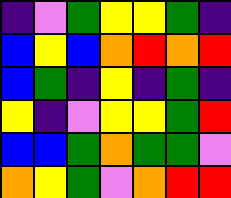[["indigo", "violet", "green", "yellow", "yellow", "green", "indigo"], ["blue", "yellow", "blue", "orange", "red", "orange", "red"], ["blue", "green", "indigo", "yellow", "indigo", "green", "indigo"], ["yellow", "indigo", "violet", "yellow", "yellow", "green", "red"], ["blue", "blue", "green", "orange", "green", "green", "violet"], ["orange", "yellow", "green", "violet", "orange", "red", "red"]]